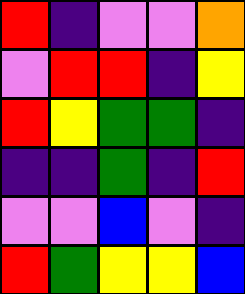[["red", "indigo", "violet", "violet", "orange"], ["violet", "red", "red", "indigo", "yellow"], ["red", "yellow", "green", "green", "indigo"], ["indigo", "indigo", "green", "indigo", "red"], ["violet", "violet", "blue", "violet", "indigo"], ["red", "green", "yellow", "yellow", "blue"]]